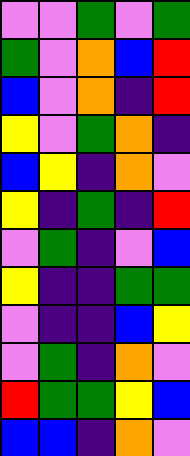[["violet", "violet", "green", "violet", "green"], ["green", "violet", "orange", "blue", "red"], ["blue", "violet", "orange", "indigo", "red"], ["yellow", "violet", "green", "orange", "indigo"], ["blue", "yellow", "indigo", "orange", "violet"], ["yellow", "indigo", "green", "indigo", "red"], ["violet", "green", "indigo", "violet", "blue"], ["yellow", "indigo", "indigo", "green", "green"], ["violet", "indigo", "indigo", "blue", "yellow"], ["violet", "green", "indigo", "orange", "violet"], ["red", "green", "green", "yellow", "blue"], ["blue", "blue", "indigo", "orange", "violet"]]